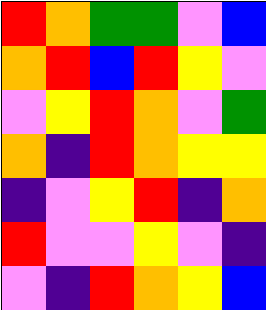[["red", "orange", "green", "green", "violet", "blue"], ["orange", "red", "blue", "red", "yellow", "violet"], ["violet", "yellow", "red", "orange", "violet", "green"], ["orange", "indigo", "red", "orange", "yellow", "yellow"], ["indigo", "violet", "yellow", "red", "indigo", "orange"], ["red", "violet", "violet", "yellow", "violet", "indigo"], ["violet", "indigo", "red", "orange", "yellow", "blue"]]